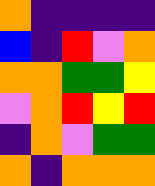[["orange", "indigo", "indigo", "indigo", "indigo"], ["blue", "indigo", "red", "violet", "orange"], ["orange", "orange", "green", "green", "yellow"], ["violet", "orange", "red", "yellow", "red"], ["indigo", "orange", "violet", "green", "green"], ["orange", "indigo", "orange", "orange", "orange"]]